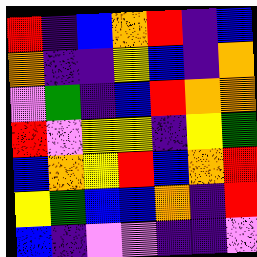[["red", "indigo", "blue", "orange", "red", "indigo", "blue"], ["orange", "indigo", "indigo", "yellow", "blue", "indigo", "orange"], ["violet", "green", "indigo", "blue", "red", "orange", "orange"], ["red", "violet", "yellow", "yellow", "indigo", "yellow", "green"], ["blue", "orange", "yellow", "red", "blue", "orange", "red"], ["yellow", "green", "blue", "blue", "orange", "indigo", "red"], ["blue", "indigo", "violet", "violet", "indigo", "indigo", "violet"]]